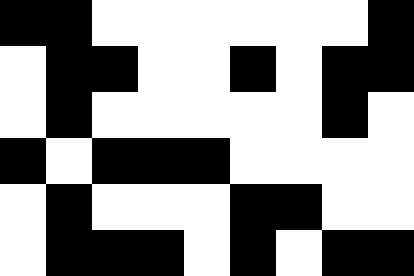[["black", "black", "white", "white", "white", "white", "white", "white", "black"], ["white", "black", "black", "white", "white", "black", "white", "black", "black"], ["white", "black", "white", "white", "white", "white", "white", "black", "white"], ["black", "white", "black", "black", "black", "white", "white", "white", "white"], ["white", "black", "white", "white", "white", "black", "black", "white", "white"], ["white", "black", "black", "black", "white", "black", "white", "black", "black"]]